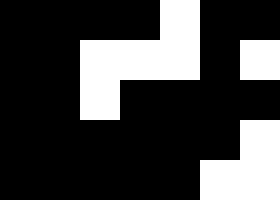[["black", "black", "black", "black", "white", "black", "black"], ["black", "black", "white", "white", "white", "black", "white"], ["black", "black", "white", "black", "black", "black", "black"], ["black", "black", "black", "black", "black", "black", "white"], ["black", "black", "black", "black", "black", "white", "white"]]